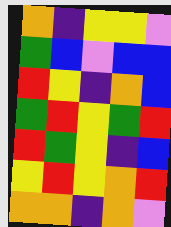[["orange", "indigo", "yellow", "yellow", "violet"], ["green", "blue", "violet", "blue", "blue"], ["red", "yellow", "indigo", "orange", "blue"], ["green", "red", "yellow", "green", "red"], ["red", "green", "yellow", "indigo", "blue"], ["yellow", "red", "yellow", "orange", "red"], ["orange", "orange", "indigo", "orange", "violet"]]